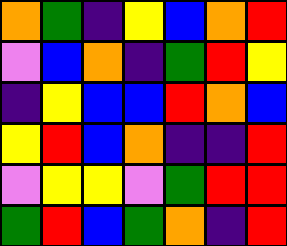[["orange", "green", "indigo", "yellow", "blue", "orange", "red"], ["violet", "blue", "orange", "indigo", "green", "red", "yellow"], ["indigo", "yellow", "blue", "blue", "red", "orange", "blue"], ["yellow", "red", "blue", "orange", "indigo", "indigo", "red"], ["violet", "yellow", "yellow", "violet", "green", "red", "red"], ["green", "red", "blue", "green", "orange", "indigo", "red"]]